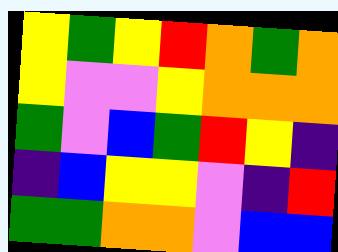[["yellow", "green", "yellow", "red", "orange", "green", "orange"], ["yellow", "violet", "violet", "yellow", "orange", "orange", "orange"], ["green", "violet", "blue", "green", "red", "yellow", "indigo"], ["indigo", "blue", "yellow", "yellow", "violet", "indigo", "red"], ["green", "green", "orange", "orange", "violet", "blue", "blue"]]